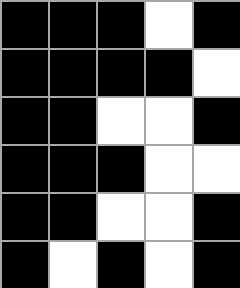[["black", "black", "black", "white", "black"], ["black", "black", "black", "black", "white"], ["black", "black", "white", "white", "black"], ["black", "black", "black", "white", "white"], ["black", "black", "white", "white", "black"], ["black", "white", "black", "white", "black"]]